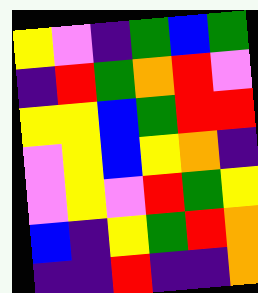[["yellow", "violet", "indigo", "green", "blue", "green"], ["indigo", "red", "green", "orange", "red", "violet"], ["yellow", "yellow", "blue", "green", "red", "red"], ["violet", "yellow", "blue", "yellow", "orange", "indigo"], ["violet", "yellow", "violet", "red", "green", "yellow"], ["blue", "indigo", "yellow", "green", "red", "orange"], ["indigo", "indigo", "red", "indigo", "indigo", "orange"]]